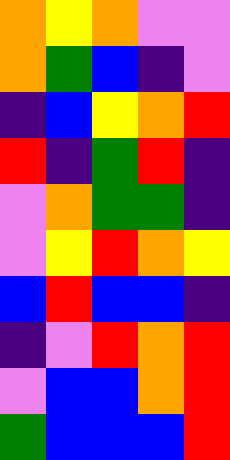[["orange", "yellow", "orange", "violet", "violet"], ["orange", "green", "blue", "indigo", "violet"], ["indigo", "blue", "yellow", "orange", "red"], ["red", "indigo", "green", "red", "indigo"], ["violet", "orange", "green", "green", "indigo"], ["violet", "yellow", "red", "orange", "yellow"], ["blue", "red", "blue", "blue", "indigo"], ["indigo", "violet", "red", "orange", "red"], ["violet", "blue", "blue", "orange", "red"], ["green", "blue", "blue", "blue", "red"]]